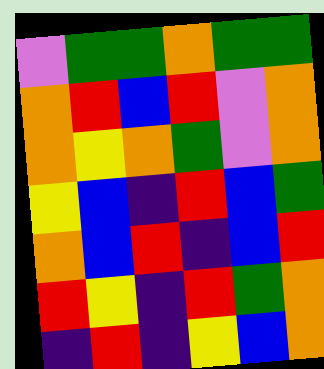[["violet", "green", "green", "orange", "green", "green"], ["orange", "red", "blue", "red", "violet", "orange"], ["orange", "yellow", "orange", "green", "violet", "orange"], ["yellow", "blue", "indigo", "red", "blue", "green"], ["orange", "blue", "red", "indigo", "blue", "red"], ["red", "yellow", "indigo", "red", "green", "orange"], ["indigo", "red", "indigo", "yellow", "blue", "orange"]]